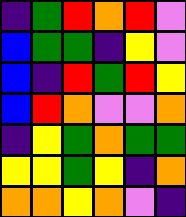[["indigo", "green", "red", "orange", "red", "violet"], ["blue", "green", "green", "indigo", "yellow", "violet"], ["blue", "indigo", "red", "green", "red", "yellow"], ["blue", "red", "orange", "violet", "violet", "orange"], ["indigo", "yellow", "green", "orange", "green", "green"], ["yellow", "yellow", "green", "yellow", "indigo", "orange"], ["orange", "orange", "yellow", "orange", "violet", "indigo"]]